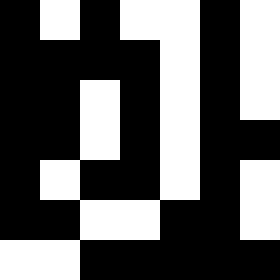[["black", "white", "black", "white", "white", "black", "white"], ["black", "black", "black", "black", "white", "black", "white"], ["black", "black", "white", "black", "white", "black", "white"], ["black", "black", "white", "black", "white", "black", "black"], ["black", "white", "black", "black", "white", "black", "white"], ["black", "black", "white", "white", "black", "black", "white"], ["white", "white", "black", "black", "black", "black", "black"]]